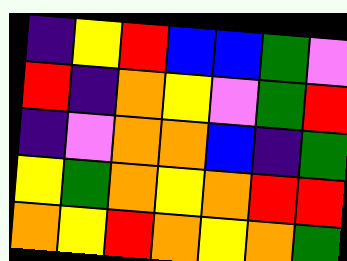[["indigo", "yellow", "red", "blue", "blue", "green", "violet"], ["red", "indigo", "orange", "yellow", "violet", "green", "red"], ["indigo", "violet", "orange", "orange", "blue", "indigo", "green"], ["yellow", "green", "orange", "yellow", "orange", "red", "red"], ["orange", "yellow", "red", "orange", "yellow", "orange", "green"]]